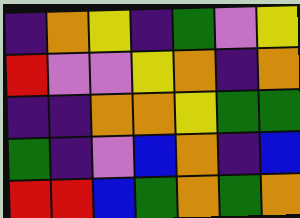[["indigo", "orange", "yellow", "indigo", "green", "violet", "yellow"], ["red", "violet", "violet", "yellow", "orange", "indigo", "orange"], ["indigo", "indigo", "orange", "orange", "yellow", "green", "green"], ["green", "indigo", "violet", "blue", "orange", "indigo", "blue"], ["red", "red", "blue", "green", "orange", "green", "orange"]]